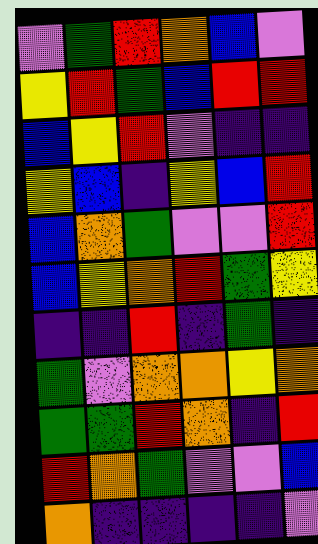[["violet", "green", "red", "orange", "blue", "violet"], ["yellow", "red", "green", "blue", "red", "red"], ["blue", "yellow", "red", "violet", "indigo", "indigo"], ["yellow", "blue", "indigo", "yellow", "blue", "red"], ["blue", "orange", "green", "violet", "violet", "red"], ["blue", "yellow", "orange", "red", "green", "yellow"], ["indigo", "indigo", "red", "indigo", "green", "indigo"], ["green", "violet", "orange", "orange", "yellow", "orange"], ["green", "green", "red", "orange", "indigo", "red"], ["red", "orange", "green", "violet", "violet", "blue"], ["orange", "indigo", "indigo", "indigo", "indigo", "violet"]]